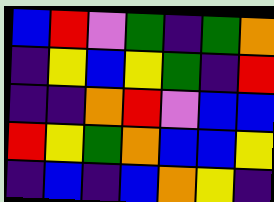[["blue", "red", "violet", "green", "indigo", "green", "orange"], ["indigo", "yellow", "blue", "yellow", "green", "indigo", "red"], ["indigo", "indigo", "orange", "red", "violet", "blue", "blue"], ["red", "yellow", "green", "orange", "blue", "blue", "yellow"], ["indigo", "blue", "indigo", "blue", "orange", "yellow", "indigo"]]